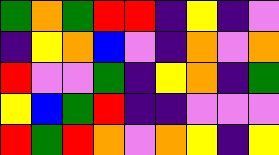[["green", "orange", "green", "red", "red", "indigo", "yellow", "indigo", "violet"], ["indigo", "yellow", "orange", "blue", "violet", "indigo", "orange", "violet", "orange"], ["red", "violet", "violet", "green", "indigo", "yellow", "orange", "indigo", "green"], ["yellow", "blue", "green", "red", "indigo", "indigo", "violet", "violet", "violet"], ["red", "green", "red", "orange", "violet", "orange", "yellow", "indigo", "yellow"]]